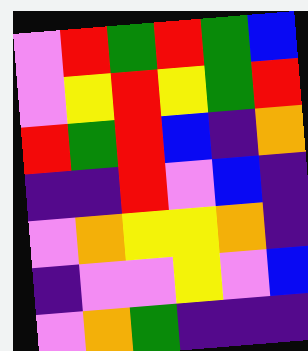[["violet", "red", "green", "red", "green", "blue"], ["violet", "yellow", "red", "yellow", "green", "red"], ["red", "green", "red", "blue", "indigo", "orange"], ["indigo", "indigo", "red", "violet", "blue", "indigo"], ["violet", "orange", "yellow", "yellow", "orange", "indigo"], ["indigo", "violet", "violet", "yellow", "violet", "blue"], ["violet", "orange", "green", "indigo", "indigo", "indigo"]]